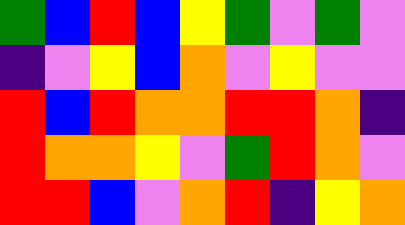[["green", "blue", "red", "blue", "yellow", "green", "violet", "green", "violet"], ["indigo", "violet", "yellow", "blue", "orange", "violet", "yellow", "violet", "violet"], ["red", "blue", "red", "orange", "orange", "red", "red", "orange", "indigo"], ["red", "orange", "orange", "yellow", "violet", "green", "red", "orange", "violet"], ["red", "red", "blue", "violet", "orange", "red", "indigo", "yellow", "orange"]]